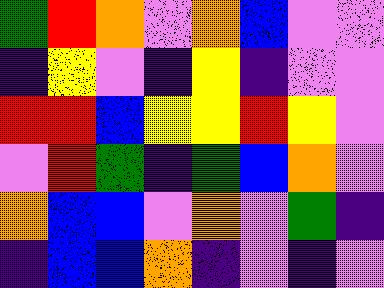[["green", "red", "orange", "violet", "orange", "blue", "violet", "violet"], ["indigo", "yellow", "violet", "indigo", "yellow", "indigo", "violet", "violet"], ["red", "red", "blue", "yellow", "yellow", "red", "yellow", "violet"], ["violet", "red", "green", "indigo", "green", "blue", "orange", "violet"], ["orange", "blue", "blue", "violet", "orange", "violet", "green", "indigo"], ["indigo", "blue", "blue", "orange", "indigo", "violet", "indigo", "violet"]]